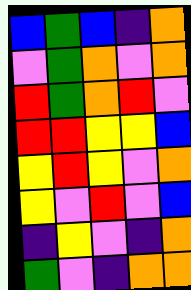[["blue", "green", "blue", "indigo", "orange"], ["violet", "green", "orange", "violet", "orange"], ["red", "green", "orange", "red", "violet"], ["red", "red", "yellow", "yellow", "blue"], ["yellow", "red", "yellow", "violet", "orange"], ["yellow", "violet", "red", "violet", "blue"], ["indigo", "yellow", "violet", "indigo", "orange"], ["green", "violet", "indigo", "orange", "orange"]]